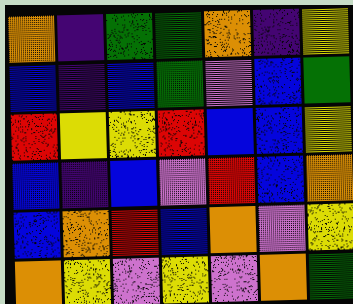[["orange", "indigo", "green", "green", "orange", "indigo", "yellow"], ["blue", "indigo", "blue", "green", "violet", "blue", "green"], ["red", "yellow", "yellow", "red", "blue", "blue", "yellow"], ["blue", "indigo", "blue", "violet", "red", "blue", "orange"], ["blue", "orange", "red", "blue", "orange", "violet", "yellow"], ["orange", "yellow", "violet", "yellow", "violet", "orange", "green"]]